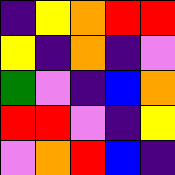[["indigo", "yellow", "orange", "red", "red"], ["yellow", "indigo", "orange", "indigo", "violet"], ["green", "violet", "indigo", "blue", "orange"], ["red", "red", "violet", "indigo", "yellow"], ["violet", "orange", "red", "blue", "indigo"]]